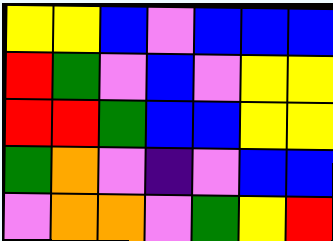[["yellow", "yellow", "blue", "violet", "blue", "blue", "blue"], ["red", "green", "violet", "blue", "violet", "yellow", "yellow"], ["red", "red", "green", "blue", "blue", "yellow", "yellow"], ["green", "orange", "violet", "indigo", "violet", "blue", "blue"], ["violet", "orange", "orange", "violet", "green", "yellow", "red"]]